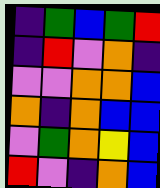[["indigo", "green", "blue", "green", "red"], ["indigo", "red", "violet", "orange", "indigo"], ["violet", "violet", "orange", "orange", "blue"], ["orange", "indigo", "orange", "blue", "blue"], ["violet", "green", "orange", "yellow", "blue"], ["red", "violet", "indigo", "orange", "blue"]]